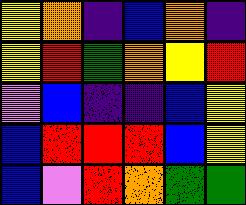[["yellow", "orange", "indigo", "blue", "orange", "indigo"], ["yellow", "red", "green", "orange", "yellow", "red"], ["violet", "blue", "indigo", "indigo", "blue", "yellow"], ["blue", "red", "red", "red", "blue", "yellow"], ["blue", "violet", "red", "orange", "green", "green"]]